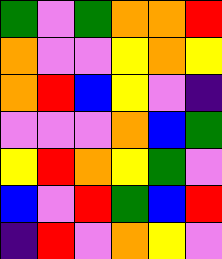[["green", "violet", "green", "orange", "orange", "red"], ["orange", "violet", "violet", "yellow", "orange", "yellow"], ["orange", "red", "blue", "yellow", "violet", "indigo"], ["violet", "violet", "violet", "orange", "blue", "green"], ["yellow", "red", "orange", "yellow", "green", "violet"], ["blue", "violet", "red", "green", "blue", "red"], ["indigo", "red", "violet", "orange", "yellow", "violet"]]